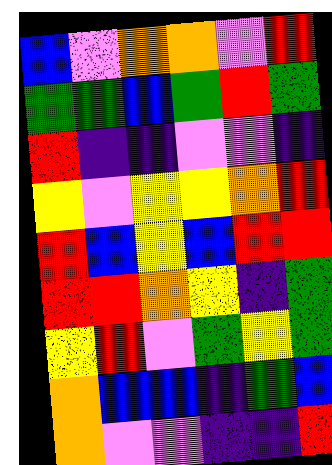[["blue", "violet", "orange", "orange", "violet", "red"], ["green", "green", "blue", "green", "red", "green"], ["red", "indigo", "indigo", "violet", "violet", "indigo"], ["yellow", "violet", "yellow", "yellow", "orange", "red"], ["red", "blue", "yellow", "blue", "red", "red"], ["red", "red", "orange", "yellow", "indigo", "green"], ["yellow", "red", "violet", "green", "yellow", "green"], ["orange", "blue", "blue", "indigo", "green", "blue"], ["orange", "violet", "violet", "indigo", "indigo", "red"]]